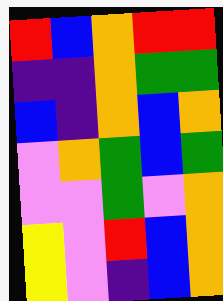[["red", "blue", "orange", "red", "red"], ["indigo", "indigo", "orange", "green", "green"], ["blue", "indigo", "orange", "blue", "orange"], ["violet", "orange", "green", "blue", "green"], ["violet", "violet", "green", "violet", "orange"], ["yellow", "violet", "red", "blue", "orange"], ["yellow", "violet", "indigo", "blue", "orange"]]